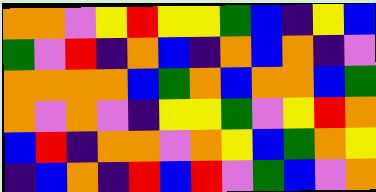[["orange", "orange", "violet", "yellow", "red", "yellow", "yellow", "green", "blue", "indigo", "yellow", "blue"], ["green", "violet", "red", "indigo", "orange", "blue", "indigo", "orange", "blue", "orange", "indigo", "violet"], ["orange", "orange", "orange", "orange", "blue", "green", "orange", "blue", "orange", "orange", "blue", "green"], ["orange", "violet", "orange", "violet", "indigo", "yellow", "yellow", "green", "violet", "yellow", "red", "orange"], ["blue", "red", "indigo", "orange", "orange", "violet", "orange", "yellow", "blue", "green", "orange", "yellow"], ["indigo", "blue", "orange", "indigo", "red", "blue", "red", "violet", "green", "blue", "violet", "orange"]]